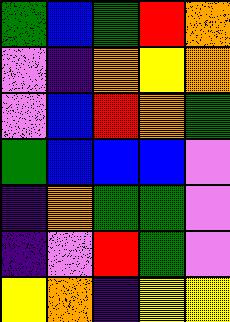[["green", "blue", "green", "red", "orange"], ["violet", "indigo", "orange", "yellow", "orange"], ["violet", "blue", "red", "orange", "green"], ["green", "blue", "blue", "blue", "violet"], ["indigo", "orange", "green", "green", "violet"], ["indigo", "violet", "red", "green", "violet"], ["yellow", "orange", "indigo", "yellow", "yellow"]]